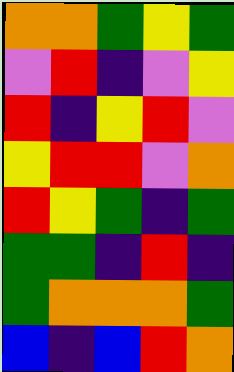[["orange", "orange", "green", "yellow", "green"], ["violet", "red", "indigo", "violet", "yellow"], ["red", "indigo", "yellow", "red", "violet"], ["yellow", "red", "red", "violet", "orange"], ["red", "yellow", "green", "indigo", "green"], ["green", "green", "indigo", "red", "indigo"], ["green", "orange", "orange", "orange", "green"], ["blue", "indigo", "blue", "red", "orange"]]